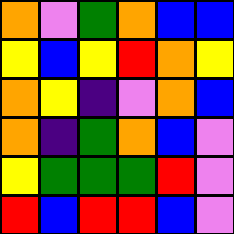[["orange", "violet", "green", "orange", "blue", "blue"], ["yellow", "blue", "yellow", "red", "orange", "yellow"], ["orange", "yellow", "indigo", "violet", "orange", "blue"], ["orange", "indigo", "green", "orange", "blue", "violet"], ["yellow", "green", "green", "green", "red", "violet"], ["red", "blue", "red", "red", "blue", "violet"]]